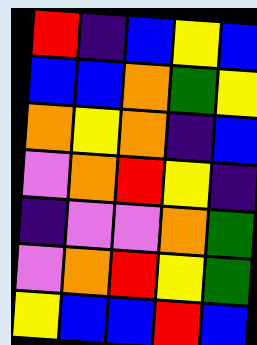[["red", "indigo", "blue", "yellow", "blue"], ["blue", "blue", "orange", "green", "yellow"], ["orange", "yellow", "orange", "indigo", "blue"], ["violet", "orange", "red", "yellow", "indigo"], ["indigo", "violet", "violet", "orange", "green"], ["violet", "orange", "red", "yellow", "green"], ["yellow", "blue", "blue", "red", "blue"]]